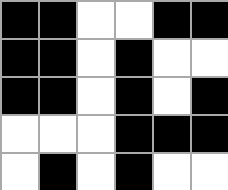[["black", "black", "white", "white", "black", "black"], ["black", "black", "white", "black", "white", "white"], ["black", "black", "white", "black", "white", "black"], ["white", "white", "white", "black", "black", "black"], ["white", "black", "white", "black", "white", "white"]]